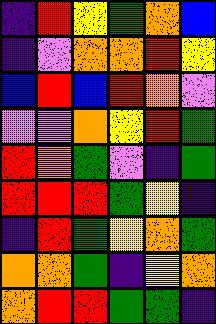[["indigo", "red", "yellow", "green", "orange", "blue"], ["indigo", "violet", "orange", "orange", "red", "yellow"], ["blue", "red", "blue", "red", "orange", "violet"], ["violet", "violet", "orange", "yellow", "red", "green"], ["red", "orange", "green", "violet", "indigo", "green"], ["red", "red", "red", "green", "yellow", "indigo"], ["indigo", "red", "green", "yellow", "orange", "green"], ["orange", "orange", "green", "indigo", "yellow", "orange"], ["orange", "red", "red", "green", "green", "indigo"]]